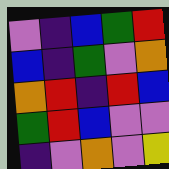[["violet", "indigo", "blue", "green", "red"], ["blue", "indigo", "green", "violet", "orange"], ["orange", "red", "indigo", "red", "blue"], ["green", "red", "blue", "violet", "violet"], ["indigo", "violet", "orange", "violet", "yellow"]]